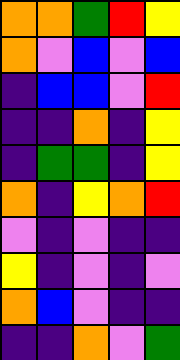[["orange", "orange", "green", "red", "yellow"], ["orange", "violet", "blue", "violet", "blue"], ["indigo", "blue", "blue", "violet", "red"], ["indigo", "indigo", "orange", "indigo", "yellow"], ["indigo", "green", "green", "indigo", "yellow"], ["orange", "indigo", "yellow", "orange", "red"], ["violet", "indigo", "violet", "indigo", "indigo"], ["yellow", "indigo", "violet", "indigo", "violet"], ["orange", "blue", "violet", "indigo", "indigo"], ["indigo", "indigo", "orange", "violet", "green"]]